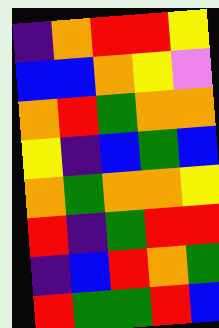[["indigo", "orange", "red", "red", "yellow"], ["blue", "blue", "orange", "yellow", "violet"], ["orange", "red", "green", "orange", "orange"], ["yellow", "indigo", "blue", "green", "blue"], ["orange", "green", "orange", "orange", "yellow"], ["red", "indigo", "green", "red", "red"], ["indigo", "blue", "red", "orange", "green"], ["red", "green", "green", "red", "blue"]]